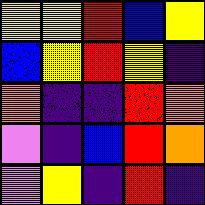[["yellow", "yellow", "red", "blue", "yellow"], ["blue", "yellow", "red", "yellow", "indigo"], ["orange", "indigo", "indigo", "red", "orange"], ["violet", "indigo", "blue", "red", "orange"], ["violet", "yellow", "indigo", "red", "indigo"]]